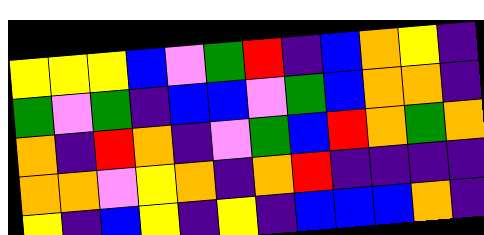[["yellow", "yellow", "yellow", "blue", "violet", "green", "red", "indigo", "blue", "orange", "yellow", "indigo"], ["green", "violet", "green", "indigo", "blue", "blue", "violet", "green", "blue", "orange", "orange", "indigo"], ["orange", "indigo", "red", "orange", "indigo", "violet", "green", "blue", "red", "orange", "green", "orange"], ["orange", "orange", "violet", "yellow", "orange", "indigo", "orange", "red", "indigo", "indigo", "indigo", "indigo"], ["yellow", "indigo", "blue", "yellow", "indigo", "yellow", "indigo", "blue", "blue", "blue", "orange", "indigo"]]